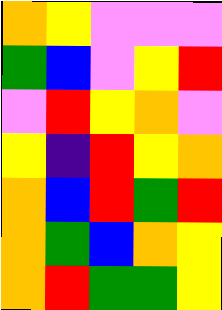[["orange", "yellow", "violet", "violet", "violet"], ["green", "blue", "violet", "yellow", "red"], ["violet", "red", "yellow", "orange", "violet"], ["yellow", "indigo", "red", "yellow", "orange"], ["orange", "blue", "red", "green", "red"], ["orange", "green", "blue", "orange", "yellow"], ["orange", "red", "green", "green", "yellow"]]